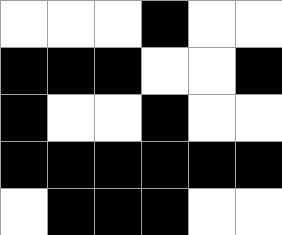[["white", "white", "white", "black", "white", "white"], ["black", "black", "black", "white", "white", "black"], ["black", "white", "white", "black", "white", "white"], ["black", "black", "black", "black", "black", "black"], ["white", "black", "black", "black", "white", "white"]]